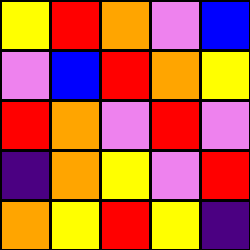[["yellow", "red", "orange", "violet", "blue"], ["violet", "blue", "red", "orange", "yellow"], ["red", "orange", "violet", "red", "violet"], ["indigo", "orange", "yellow", "violet", "red"], ["orange", "yellow", "red", "yellow", "indigo"]]